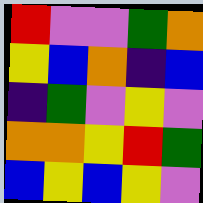[["red", "violet", "violet", "green", "orange"], ["yellow", "blue", "orange", "indigo", "blue"], ["indigo", "green", "violet", "yellow", "violet"], ["orange", "orange", "yellow", "red", "green"], ["blue", "yellow", "blue", "yellow", "violet"]]